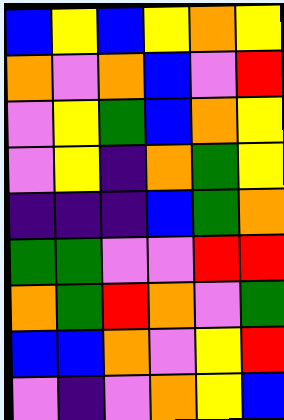[["blue", "yellow", "blue", "yellow", "orange", "yellow"], ["orange", "violet", "orange", "blue", "violet", "red"], ["violet", "yellow", "green", "blue", "orange", "yellow"], ["violet", "yellow", "indigo", "orange", "green", "yellow"], ["indigo", "indigo", "indigo", "blue", "green", "orange"], ["green", "green", "violet", "violet", "red", "red"], ["orange", "green", "red", "orange", "violet", "green"], ["blue", "blue", "orange", "violet", "yellow", "red"], ["violet", "indigo", "violet", "orange", "yellow", "blue"]]